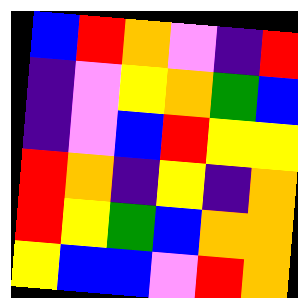[["blue", "red", "orange", "violet", "indigo", "red"], ["indigo", "violet", "yellow", "orange", "green", "blue"], ["indigo", "violet", "blue", "red", "yellow", "yellow"], ["red", "orange", "indigo", "yellow", "indigo", "orange"], ["red", "yellow", "green", "blue", "orange", "orange"], ["yellow", "blue", "blue", "violet", "red", "orange"]]